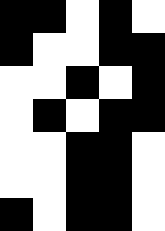[["black", "black", "white", "black", "white"], ["black", "white", "white", "black", "black"], ["white", "white", "black", "white", "black"], ["white", "black", "white", "black", "black"], ["white", "white", "black", "black", "white"], ["white", "white", "black", "black", "white"], ["black", "white", "black", "black", "white"]]